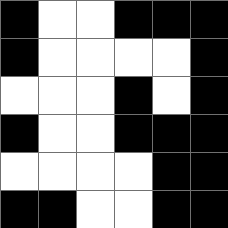[["black", "white", "white", "black", "black", "black"], ["black", "white", "white", "white", "white", "black"], ["white", "white", "white", "black", "white", "black"], ["black", "white", "white", "black", "black", "black"], ["white", "white", "white", "white", "black", "black"], ["black", "black", "white", "white", "black", "black"]]